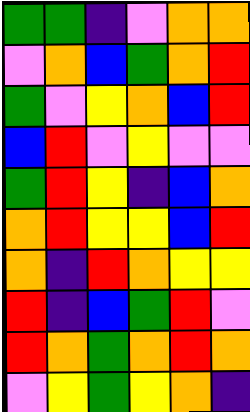[["green", "green", "indigo", "violet", "orange", "orange"], ["violet", "orange", "blue", "green", "orange", "red"], ["green", "violet", "yellow", "orange", "blue", "red"], ["blue", "red", "violet", "yellow", "violet", "violet"], ["green", "red", "yellow", "indigo", "blue", "orange"], ["orange", "red", "yellow", "yellow", "blue", "red"], ["orange", "indigo", "red", "orange", "yellow", "yellow"], ["red", "indigo", "blue", "green", "red", "violet"], ["red", "orange", "green", "orange", "red", "orange"], ["violet", "yellow", "green", "yellow", "orange", "indigo"]]